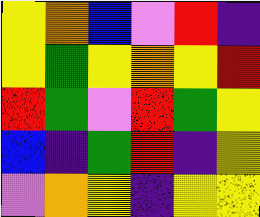[["yellow", "orange", "blue", "violet", "red", "indigo"], ["yellow", "green", "yellow", "orange", "yellow", "red"], ["red", "green", "violet", "red", "green", "yellow"], ["blue", "indigo", "green", "red", "indigo", "yellow"], ["violet", "orange", "yellow", "indigo", "yellow", "yellow"]]